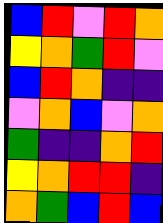[["blue", "red", "violet", "red", "orange"], ["yellow", "orange", "green", "red", "violet"], ["blue", "red", "orange", "indigo", "indigo"], ["violet", "orange", "blue", "violet", "orange"], ["green", "indigo", "indigo", "orange", "red"], ["yellow", "orange", "red", "red", "indigo"], ["orange", "green", "blue", "red", "blue"]]